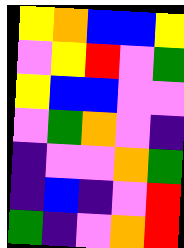[["yellow", "orange", "blue", "blue", "yellow"], ["violet", "yellow", "red", "violet", "green"], ["yellow", "blue", "blue", "violet", "violet"], ["violet", "green", "orange", "violet", "indigo"], ["indigo", "violet", "violet", "orange", "green"], ["indigo", "blue", "indigo", "violet", "red"], ["green", "indigo", "violet", "orange", "red"]]